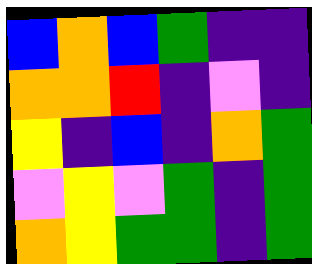[["blue", "orange", "blue", "green", "indigo", "indigo"], ["orange", "orange", "red", "indigo", "violet", "indigo"], ["yellow", "indigo", "blue", "indigo", "orange", "green"], ["violet", "yellow", "violet", "green", "indigo", "green"], ["orange", "yellow", "green", "green", "indigo", "green"]]